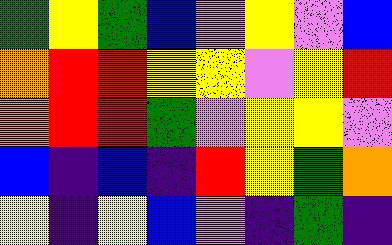[["green", "yellow", "green", "blue", "violet", "yellow", "violet", "blue"], ["orange", "red", "red", "yellow", "yellow", "violet", "yellow", "red"], ["orange", "red", "red", "green", "violet", "yellow", "yellow", "violet"], ["blue", "indigo", "blue", "indigo", "red", "yellow", "green", "orange"], ["yellow", "indigo", "yellow", "blue", "violet", "indigo", "green", "indigo"]]